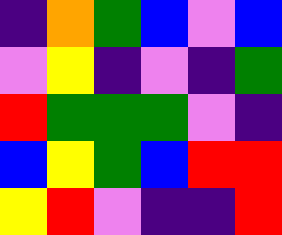[["indigo", "orange", "green", "blue", "violet", "blue"], ["violet", "yellow", "indigo", "violet", "indigo", "green"], ["red", "green", "green", "green", "violet", "indigo"], ["blue", "yellow", "green", "blue", "red", "red"], ["yellow", "red", "violet", "indigo", "indigo", "red"]]